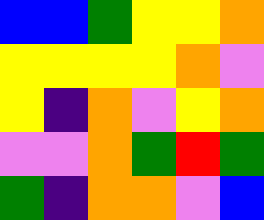[["blue", "blue", "green", "yellow", "yellow", "orange"], ["yellow", "yellow", "yellow", "yellow", "orange", "violet"], ["yellow", "indigo", "orange", "violet", "yellow", "orange"], ["violet", "violet", "orange", "green", "red", "green"], ["green", "indigo", "orange", "orange", "violet", "blue"]]